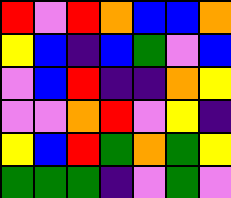[["red", "violet", "red", "orange", "blue", "blue", "orange"], ["yellow", "blue", "indigo", "blue", "green", "violet", "blue"], ["violet", "blue", "red", "indigo", "indigo", "orange", "yellow"], ["violet", "violet", "orange", "red", "violet", "yellow", "indigo"], ["yellow", "blue", "red", "green", "orange", "green", "yellow"], ["green", "green", "green", "indigo", "violet", "green", "violet"]]